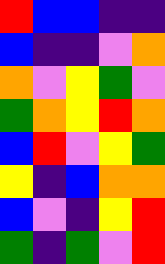[["red", "blue", "blue", "indigo", "indigo"], ["blue", "indigo", "indigo", "violet", "orange"], ["orange", "violet", "yellow", "green", "violet"], ["green", "orange", "yellow", "red", "orange"], ["blue", "red", "violet", "yellow", "green"], ["yellow", "indigo", "blue", "orange", "orange"], ["blue", "violet", "indigo", "yellow", "red"], ["green", "indigo", "green", "violet", "red"]]